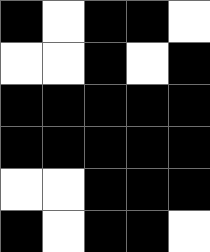[["black", "white", "black", "black", "white"], ["white", "white", "black", "white", "black"], ["black", "black", "black", "black", "black"], ["black", "black", "black", "black", "black"], ["white", "white", "black", "black", "black"], ["black", "white", "black", "black", "white"]]